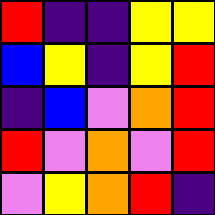[["red", "indigo", "indigo", "yellow", "yellow"], ["blue", "yellow", "indigo", "yellow", "red"], ["indigo", "blue", "violet", "orange", "red"], ["red", "violet", "orange", "violet", "red"], ["violet", "yellow", "orange", "red", "indigo"]]